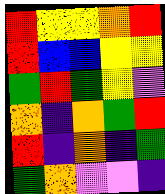[["red", "yellow", "yellow", "orange", "red"], ["red", "blue", "blue", "yellow", "yellow"], ["green", "red", "green", "yellow", "violet"], ["orange", "indigo", "orange", "green", "red"], ["red", "indigo", "orange", "indigo", "green"], ["green", "orange", "violet", "violet", "indigo"]]